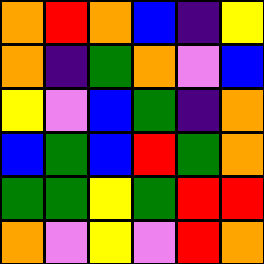[["orange", "red", "orange", "blue", "indigo", "yellow"], ["orange", "indigo", "green", "orange", "violet", "blue"], ["yellow", "violet", "blue", "green", "indigo", "orange"], ["blue", "green", "blue", "red", "green", "orange"], ["green", "green", "yellow", "green", "red", "red"], ["orange", "violet", "yellow", "violet", "red", "orange"]]